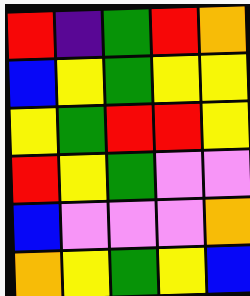[["red", "indigo", "green", "red", "orange"], ["blue", "yellow", "green", "yellow", "yellow"], ["yellow", "green", "red", "red", "yellow"], ["red", "yellow", "green", "violet", "violet"], ["blue", "violet", "violet", "violet", "orange"], ["orange", "yellow", "green", "yellow", "blue"]]